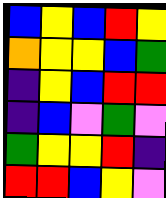[["blue", "yellow", "blue", "red", "yellow"], ["orange", "yellow", "yellow", "blue", "green"], ["indigo", "yellow", "blue", "red", "red"], ["indigo", "blue", "violet", "green", "violet"], ["green", "yellow", "yellow", "red", "indigo"], ["red", "red", "blue", "yellow", "violet"]]